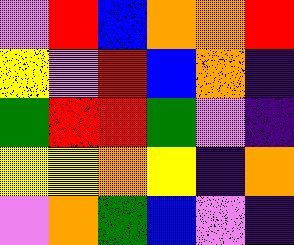[["violet", "red", "blue", "orange", "orange", "red"], ["yellow", "violet", "red", "blue", "orange", "indigo"], ["green", "red", "red", "green", "violet", "indigo"], ["yellow", "yellow", "orange", "yellow", "indigo", "orange"], ["violet", "orange", "green", "blue", "violet", "indigo"]]